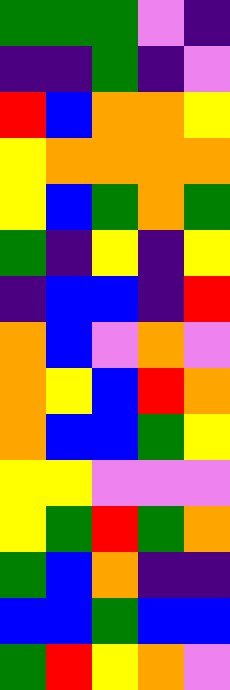[["green", "green", "green", "violet", "indigo"], ["indigo", "indigo", "green", "indigo", "violet"], ["red", "blue", "orange", "orange", "yellow"], ["yellow", "orange", "orange", "orange", "orange"], ["yellow", "blue", "green", "orange", "green"], ["green", "indigo", "yellow", "indigo", "yellow"], ["indigo", "blue", "blue", "indigo", "red"], ["orange", "blue", "violet", "orange", "violet"], ["orange", "yellow", "blue", "red", "orange"], ["orange", "blue", "blue", "green", "yellow"], ["yellow", "yellow", "violet", "violet", "violet"], ["yellow", "green", "red", "green", "orange"], ["green", "blue", "orange", "indigo", "indigo"], ["blue", "blue", "green", "blue", "blue"], ["green", "red", "yellow", "orange", "violet"]]